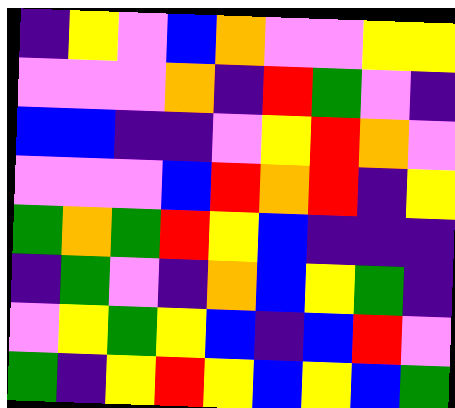[["indigo", "yellow", "violet", "blue", "orange", "violet", "violet", "yellow", "yellow"], ["violet", "violet", "violet", "orange", "indigo", "red", "green", "violet", "indigo"], ["blue", "blue", "indigo", "indigo", "violet", "yellow", "red", "orange", "violet"], ["violet", "violet", "violet", "blue", "red", "orange", "red", "indigo", "yellow"], ["green", "orange", "green", "red", "yellow", "blue", "indigo", "indigo", "indigo"], ["indigo", "green", "violet", "indigo", "orange", "blue", "yellow", "green", "indigo"], ["violet", "yellow", "green", "yellow", "blue", "indigo", "blue", "red", "violet"], ["green", "indigo", "yellow", "red", "yellow", "blue", "yellow", "blue", "green"]]